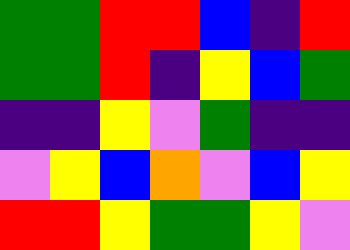[["green", "green", "red", "red", "blue", "indigo", "red"], ["green", "green", "red", "indigo", "yellow", "blue", "green"], ["indigo", "indigo", "yellow", "violet", "green", "indigo", "indigo"], ["violet", "yellow", "blue", "orange", "violet", "blue", "yellow"], ["red", "red", "yellow", "green", "green", "yellow", "violet"]]